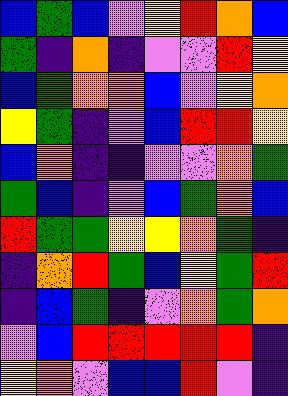[["blue", "green", "blue", "violet", "yellow", "red", "orange", "blue"], ["green", "indigo", "orange", "indigo", "violet", "violet", "red", "yellow"], ["blue", "green", "orange", "orange", "blue", "violet", "yellow", "orange"], ["yellow", "green", "indigo", "violet", "blue", "red", "red", "yellow"], ["blue", "orange", "indigo", "indigo", "violet", "violet", "orange", "green"], ["green", "blue", "indigo", "violet", "blue", "green", "orange", "blue"], ["red", "green", "green", "yellow", "yellow", "orange", "green", "indigo"], ["indigo", "orange", "red", "green", "blue", "yellow", "green", "red"], ["indigo", "blue", "green", "indigo", "violet", "orange", "green", "orange"], ["violet", "blue", "red", "red", "red", "red", "red", "indigo"], ["yellow", "orange", "violet", "blue", "blue", "red", "violet", "indigo"]]